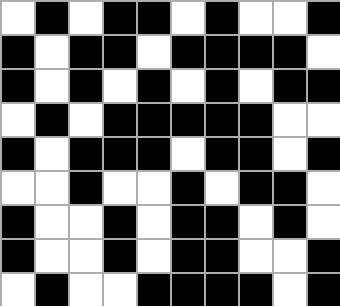[["white", "black", "white", "black", "black", "white", "black", "white", "white", "black"], ["black", "white", "black", "black", "white", "black", "black", "black", "black", "white"], ["black", "white", "black", "white", "black", "white", "black", "white", "black", "black"], ["white", "black", "white", "black", "black", "black", "black", "black", "white", "white"], ["black", "white", "black", "black", "black", "white", "black", "black", "white", "black"], ["white", "white", "black", "white", "white", "black", "white", "black", "black", "white"], ["black", "white", "white", "black", "white", "black", "black", "white", "black", "white"], ["black", "white", "white", "black", "white", "black", "black", "white", "white", "black"], ["white", "black", "white", "white", "black", "black", "black", "black", "white", "black"]]